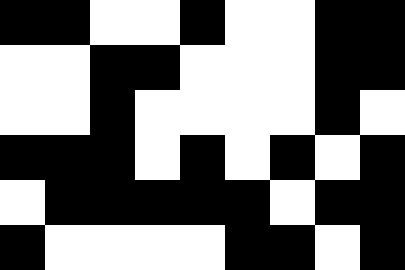[["black", "black", "white", "white", "black", "white", "white", "black", "black"], ["white", "white", "black", "black", "white", "white", "white", "black", "black"], ["white", "white", "black", "white", "white", "white", "white", "black", "white"], ["black", "black", "black", "white", "black", "white", "black", "white", "black"], ["white", "black", "black", "black", "black", "black", "white", "black", "black"], ["black", "white", "white", "white", "white", "black", "black", "white", "black"]]